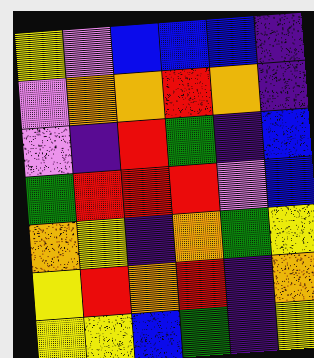[["yellow", "violet", "blue", "blue", "blue", "indigo"], ["violet", "orange", "orange", "red", "orange", "indigo"], ["violet", "indigo", "red", "green", "indigo", "blue"], ["green", "red", "red", "red", "violet", "blue"], ["orange", "yellow", "indigo", "orange", "green", "yellow"], ["yellow", "red", "orange", "red", "indigo", "orange"], ["yellow", "yellow", "blue", "green", "indigo", "yellow"]]